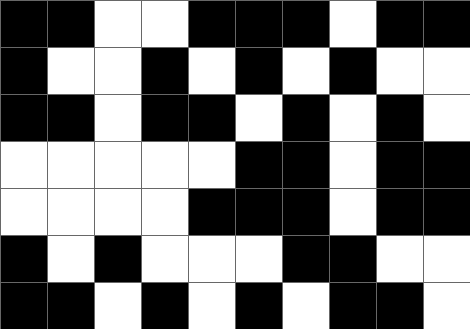[["black", "black", "white", "white", "black", "black", "black", "white", "black", "black"], ["black", "white", "white", "black", "white", "black", "white", "black", "white", "white"], ["black", "black", "white", "black", "black", "white", "black", "white", "black", "white"], ["white", "white", "white", "white", "white", "black", "black", "white", "black", "black"], ["white", "white", "white", "white", "black", "black", "black", "white", "black", "black"], ["black", "white", "black", "white", "white", "white", "black", "black", "white", "white"], ["black", "black", "white", "black", "white", "black", "white", "black", "black", "white"]]